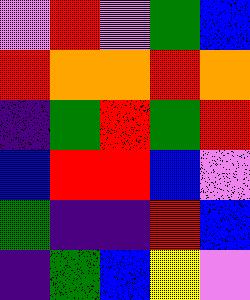[["violet", "red", "violet", "green", "blue"], ["red", "orange", "orange", "red", "orange"], ["indigo", "green", "red", "green", "red"], ["blue", "red", "red", "blue", "violet"], ["green", "indigo", "indigo", "red", "blue"], ["indigo", "green", "blue", "yellow", "violet"]]